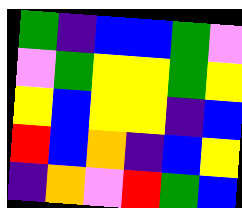[["green", "indigo", "blue", "blue", "green", "violet"], ["violet", "green", "yellow", "yellow", "green", "yellow"], ["yellow", "blue", "yellow", "yellow", "indigo", "blue"], ["red", "blue", "orange", "indigo", "blue", "yellow"], ["indigo", "orange", "violet", "red", "green", "blue"]]